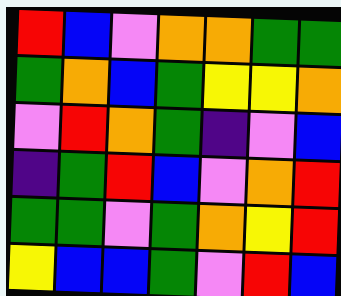[["red", "blue", "violet", "orange", "orange", "green", "green"], ["green", "orange", "blue", "green", "yellow", "yellow", "orange"], ["violet", "red", "orange", "green", "indigo", "violet", "blue"], ["indigo", "green", "red", "blue", "violet", "orange", "red"], ["green", "green", "violet", "green", "orange", "yellow", "red"], ["yellow", "blue", "blue", "green", "violet", "red", "blue"]]